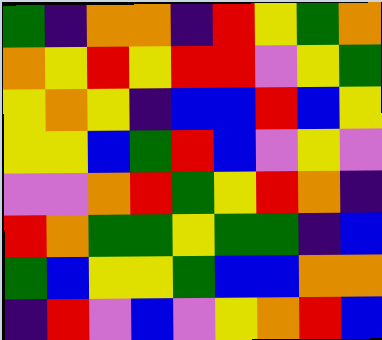[["green", "indigo", "orange", "orange", "indigo", "red", "yellow", "green", "orange"], ["orange", "yellow", "red", "yellow", "red", "red", "violet", "yellow", "green"], ["yellow", "orange", "yellow", "indigo", "blue", "blue", "red", "blue", "yellow"], ["yellow", "yellow", "blue", "green", "red", "blue", "violet", "yellow", "violet"], ["violet", "violet", "orange", "red", "green", "yellow", "red", "orange", "indigo"], ["red", "orange", "green", "green", "yellow", "green", "green", "indigo", "blue"], ["green", "blue", "yellow", "yellow", "green", "blue", "blue", "orange", "orange"], ["indigo", "red", "violet", "blue", "violet", "yellow", "orange", "red", "blue"]]